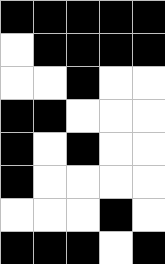[["black", "black", "black", "black", "black"], ["white", "black", "black", "black", "black"], ["white", "white", "black", "white", "white"], ["black", "black", "white", "white", "white"], ["black", "white", "black", "white", "white"], ["black", "white", "white", "white", "white"], ["white", "white", "white", "black", "white"], ["black", "black", "black", "white", "black"]]